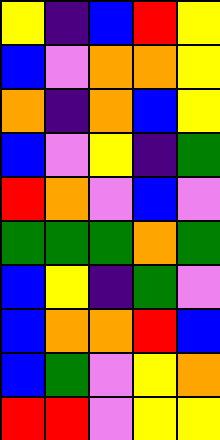[["yellow", "indigo", "blue", "red", "yellow"], ["blue", "violet", "orange", "orange", "yellow"], ["orange", "indigo", "orange", "blue", "yellow"], ["blue", "violet", "yellow", "indigo", "green"], ["red", "orange", "violet", "blue", "violet"], ["green", "green", "green", "orange", "green"], ["blue", "yellow", "indigo", "green", "violet"], ["blue", "orange", "orange", "red", "blue"], ["blue", "green", "violet", "yellow", "orange"], ["red", "red", "violet", "yellow", "yellow"]]